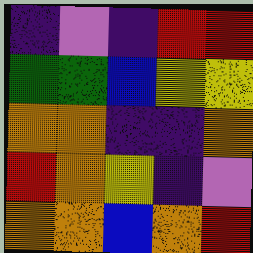[["indigo", "violet", "indigo", "red", "red"], ["green", "green", "blue", "yellow", "yellow"], ["orange", "orange", "indigo", "indigo", "orange"], ["red", "orange", "yellow", "indigo", "violet"], ["orange", "orange", "blue", "orange", "red"]]